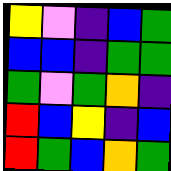[["yellow", "violet", "indigo", "blue", "green"], ["blue", "blue", "indigo", "green", "green"], ["green", "violet", "green", "orange", "indigo"], ["red", "blue", "yellow", "indigo", "blue"], ["red", "green", "blue", "orange", "green"]]